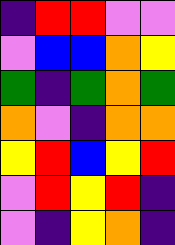[["indigo", "red", "red", "violet", "violet"], ["violet", "blue", "blue", "orange", "yellow"], ["green", "indigo", "green", "orange", "green"], ["orange", "violet", "indigo", "orange", "orange"], ["yellow", "red", "blue", "yellow", "red"], ["violet", "red", "yellow", "red", "indigo"], ["violet", "indigo", "yellow", "orange", "indigo"]]